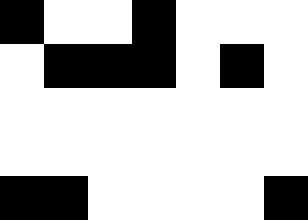[["black", "white", "white", "black", "white", "white", "white"], ["white", "black", "black", "black", "white", "black", "white"], ["white", "white", "white", "white", "white", "white", "white"], ["white", "white", "white", "white", "white", "white", "white"], ["black", "black", "white", "white", "white", "white", "black"]]